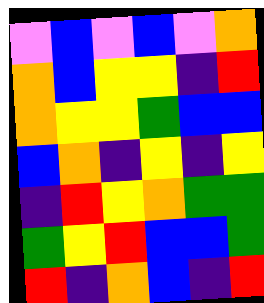[["violet", "blue", "violet", "blue", "violet", "orange"], ["orange", "blue", "yellow", "yellow", "indigo", "red"], ["orange", "yellow", "yellow", "green", "blue", "blue"], ["blue", "orange", "indigo", "yellow", "indigo", "yellow"], ["indigo", "red", "yellow", "orange", "green", "green"], ["green", "yellow", "red", "blue", "blue", "green"], ["red", "indigo", "orange", "blue", "indigo", "red"]]